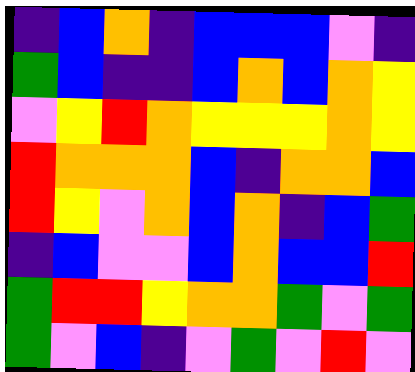[["indigo", "blue", "orange", "indigo", "blue", "blue", "blue", "violet", "indigo"], ["green", "blue", "indigo", "indigo", "blue", "orange", "blue", "orange", "yellow"], ["violet", "yellow", "red", "orange", "yellow", "yellow", "yellow", "orange", "yellow"], ["red", "orange", "orange", "orange", "blue", "indigo", "orange", "orange", "blue"], ["red", "yellow", "violet", "orange", "blue", "orange", "indigo", "blue", "green"], ["indigo", "blue", "violet", "violet", "blue", "orange", "blue", "blue", "red"], ["green", "red", "red", "yellow", "orange", "orange", "green", "violet", "green"], ["green", "violet", "blue", "indigo", "violet", "green", "violet", "red", "violet"]]